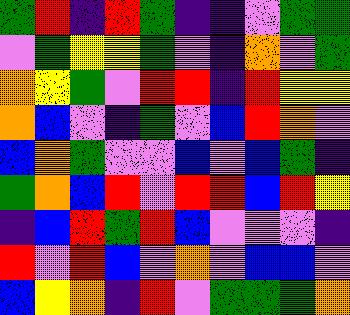[["green", "red", "indigo", "red", "green", "indigo", "indigo", "violet", "green", "green"], ["violet", "green", "yellow", "yellow", "green", "violet", "indigo", "orange", "violet", "green"], ["orange", "yellow", "green", "violet", "red", "red", "indigo", "red", "yellow", "yellow"], ["orange", "blue", "violet", "indigo", "green", "violet", "blue", "red", "orange", "violet"], ["blue", "orange", "green", "violet", "violet", "blue", "violet", "blue", "green", "indigo"], ["green", "orange", "blue", "red", "violet", "red", "red", "blue", "red", "yellow"], ["indigo", "blue", "red", "green", "red", "blue", "violet", "violet", "violet", "indigo"], ["red", "violet", "red", "blue", "violet", "orange", "violet", "blue", "blue", "violet"], ["blue", "yellow", "orange", "indigo", "red", "violet", "green", "green", "green", "orange"]]